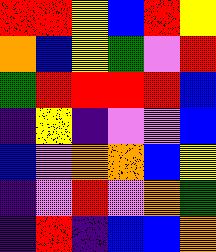[["red", "red", "yellow", "blue", "red", "yellow"], ["orange", "blue", "yellow", "green", "violet", "red"], ["green", "red", "red", "red", "red", "blue"], ["indigo", "yellow", "indigo", "violet", "violet", "blue"], ["blue", "violet", "orange", "orange", "blue", "yellow"], ["indigo", "violet", "red", "violet", "orange", "green"], ["indigo", "red", "indigo", "blue", "blue", "orange"]]